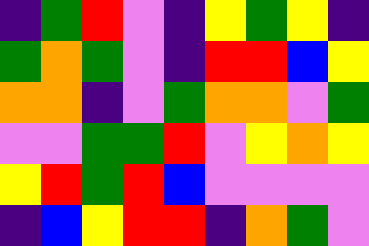[["indigo", "green", "red", "violet", "indigo", "yellow", "green", "yellow", "indigo"], ["green", "orange", "green", "violet", "indigo", "red", "red", "blue", "yellow"], ["orange", "orange", "indigo", "violet", "green", "orange", "orange", "violet", "green"], ["violet", "violet", "green", "green", "red", "violet", "yellow", "orange", "yellow"], ["yellow", "red", "green", "red", "blue", "violet", "violet", "violet", "violet"], ["indigo", "blue", "yellow", "red", "red", "indigo", "orange", "green", "violet"]]